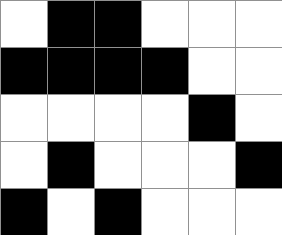[["white", "black", "black", "white", "white", "white"], ["black", "black", "black", "black", "white", "white"], ["white", "white", "white", "white", "black", "white"], ["white", "black", "white", "white", "white", "black"], ["black", "white", "black", "white", "white", "white"]]